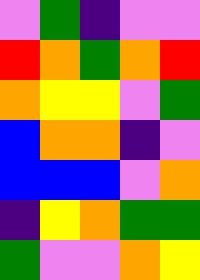[["violet", "green", "indigo", "violet", "violet"], ["red", "orange", "green", "orange", "red"], ["orange", "yellow", "yellow", "violet", "green"], ["blue", "orange", "orange", "indigo", "violet"], ["blue", "blue", "blue", "violet", "orange"], ["indigo", "yellow", "orange", "green", "green"], ["green", "violet", "violet", "orange", "yellow"]]